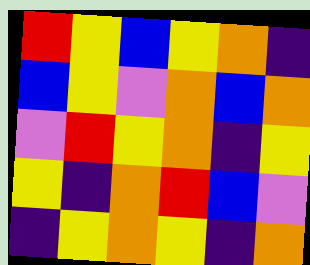[["red", "yellow", "blue", "yellow", "orange", "indigo"], ["blue", "yellow", "violet", "orange", "blue", "orange"], ["violet", "red", "yellow", "orange", "indigo", "yellow"], ["yellow", "indigo", "orange", "red", "blue", "violet"], ["indigo", "yellow", "orange", "yellow", "indigo", "orange"]]